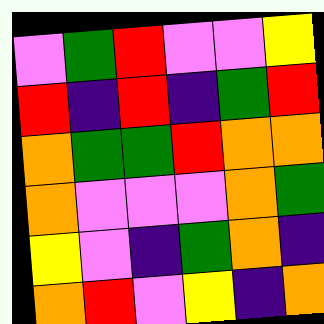[["violet", "green", "red", "violet", "violet", "yellow"], ["red", "indigo", "red", "indigo", "green", "red"], ["orange", "green", "green", "red", "orange", "orange"], ["orange", "violet", "violet", "violet", "orange", "green"], ["yellow", "violet", "indigo", "green", "orange", "indigo"], ["orange", "red", "violet", "yellow", "indigo", "orange"]]